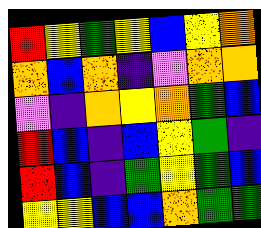[["red", "yellow", "green", "yellow", "blue", "yellow", "orange"], ["orange", "blue", "orange", "indigo", "violet", "orange", "orange"], ["violet", "indigo", "orange", "yellow", "orange", "green", "blue"], ["red", "blue", "indigo", "blue", "yellow", "green", "indigo"], ["red", "blue", "indigo", "green", "yellow", "green", "blue"], ["yellow", "yellow", "blue", "blue", "orange", "green", "green"]]